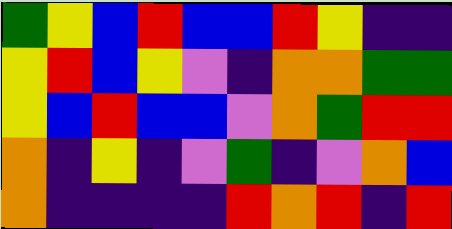[["green", "yellow", "blue", "red", "blue", "blue", "red", "yellow", "indigo", "indigo"], ["yellow", "red", "blue", "yellow", "violet", "indigo", "orange", "orange", "green", "green"], ["yellow", "blue", "red", "blue", "blue", "violet", "orange", "green", "red", "red"], ["orange", "indigo", "yellow", "indigo", "violet", "green", "indigo", "violet", "orange", "blue"], ["orange", "indigo", "indigo", "indigo", "indigo", "red", "orange", "red", "indigo", "red"]]